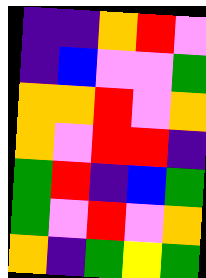[["indigo", "indigo", "orange", "red", "violet"], ["indigo", "blue", "violet", "violet", "green"], ["orange", "orange", "red", "violet", "orange"], ["orange", "violet", "red", "red", "indigo"], ["green", "red", "indigo", "blue", "green"], ["green", "violet", "red", "violet", "orange"], ["orange", "indigo", "green", "yellow", "green"]]